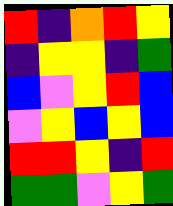[["red", "indigo", "orange", "red", "yellow"], ["indigo", "yellow", "yellow", "indigo", "green"], ["blue", "violet", "yellow", "red", "blue"], ["violet", "yellow", "blue", "yellow", "blue"], ["red", "red", "yellow", "indigo", "red"], ["green", "green", "violet", "yellow", "green"]]